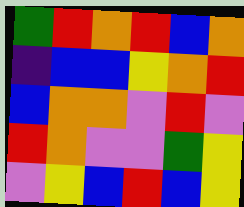[["green", "red", "orange", "red", "blue", "orange"], ["indigo", "blue", "blue", "yellow", "orange", "red"], ["blue", "orange", "orange", "violet", "red", "violet"], ["red", "orange", "violet", "violet", "green", "yellow"], ["violet", "yellow", "blue", "red", "blue", "yellow"]]